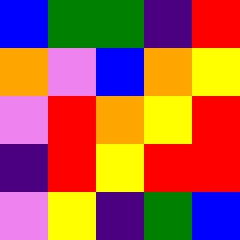[["blue", "green", "green", "indigo", "red"], ["orange", "violet", "blue", "orange", "yellow"], ["violet", "red", "orange", "yellow", "red"], ["indigo", "red", "yellow", "red", "red"], ["violet", "yellow", "indigo", "green", "blue"]]